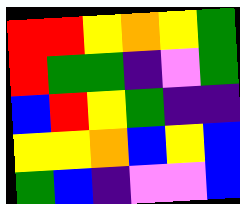[["red", "red", "yellow", "orange", "yellow", "green"], ["red", "green", "green", "indigo", "violet", "green"], ["blue", "red", "yellow", "green", "indigo", "indigo"], ["yellow", "yellow", "orange", "blue", "yellow", "blue"], ["green", "blue", "indigo", "violet", "violet", "blue"]]